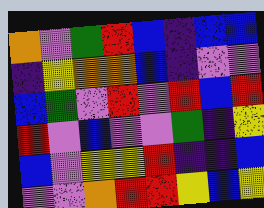[["orange", "violet", "green", "red", "blue", "indigo", "blue", "blue"], ["indigo", "yellow", "orange", "orange", "blue", "indigo", "violet", "violet"], ["blue", "green", "violet", "red", "violet", "red", "blue", "red"], ["red", "violet", "blue", "violet", "violet", "green", "indigo", "yellow"], ["blue", "violet", "yellow", "yellow", "red", "indigo", "indigo", "blue"], ["violet", "violet", "orange", "red", "red", "yellow", "blue", "yellow"]]